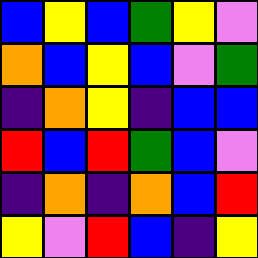[["blue", "yellow", "blue", "green", "yellow", "violet"], ["orange", "blue", "yellow", "blue", "violet", "green"], ["indigo", "orange", "yellow", "indigo", "blue", "blue"], ["red", "blue", "red", "green", "blue", "violet"], ["indigo", "orange", "indigo", "orange", "blue", "red"], ["yellow", "violet", "red", "blue", "indigo", "yellow"]]